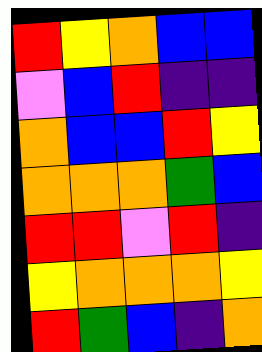[["red", "yellow", "orange", "blue", "blue"], ["violet", "blue", "red", "indigo", "indigo"], ["orange", "blue", "blue", "red", "yellow"], ["orange", "orange", "orange", "green", "blue"], ["red", "red", "violet", "red", "indigo"], ["yellow", "orange", "orange", "orange", "yellow"], ["red", "green", "blue", "indigo", "orange"]]